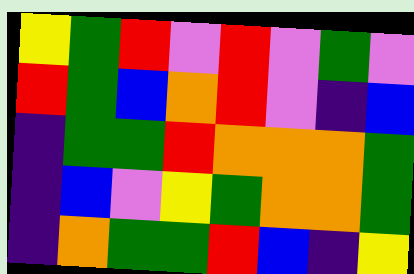[["yellow", "green", "red", "violet", "red", "violet", "green", "violet"], ["red", "green", "blue", "orange", "red", "violet", "indigo", "blue"], ["indigo", "green", "green", "red", "orange", "orange", "orange", "green"], ["indigo", "blue", "violet", "yellow", "green", "orange", "orange", "green"], ["indigo", "orange", "green", "green", "red", "blue", "indigo", "yellow"]]